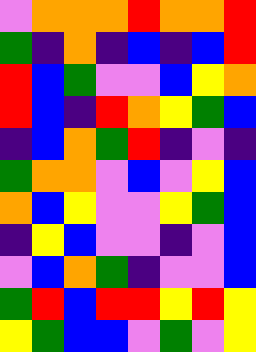[["violet", "orange", "orange", "orange", "red", "orange", "orange", "red"], ["green", "indigo", "orange", "indigo", "blue", "indigo", "blue", "red"], ["red", "blue", "green", "violet", "violet", "blue", "yellow", "orange"], ["red", "blue", "indigo", "red", "orange", "yellow", "green", "blue"], ["indigo", "blue", "orange", "green", "red", "indigo", "violet", "indigo"], ["green", "orange", "orange", "violet", "blue", "violet", "yellow", "blue"], ["orange", "blue", "yellow", "violet", "violet", "yellow", "green", "blue"], ["indigo", "yellow", "blue", "violet", "violet", "indigo", "violet", "blue"], ["violet", "blue", "orange", "green", "indigo", "violet", "violet", "blue"], ["green", "red", "blue", "red", "red", "yellow", "red", "yellow"], ["yellow", "green", "blue", "blue", "violet", "green", "violet", "yellow"]]